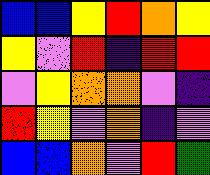[["blue", "blue", "yellow", "red", "orange", "yellow"], ["yellow", "violet", "red", "indigo", "red", "red"], ["violet", "yellow", "orange", "orange", "violet", "indigo"], ["red", "yellow", "violet", "orange", "indigo", "violet"], ["blue", "blue", "orange", "violet", "red", "green"]]